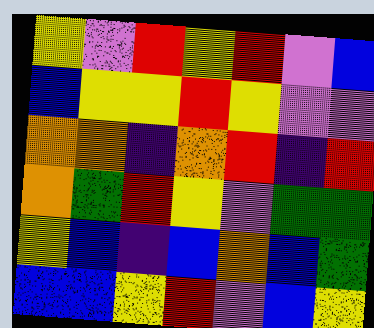[["yellow", "violet", "red", "yellow", "red", "violet", "blue"], ["blue", "yellow", "yellow", "red", "yellow", "violet", "violet"], ["orange", "orange", "indigo", "orange", "red", "indigo", "red"], ["orange", "green", "red", "yellow", "violet", "green", "green"], ["yellow", "blue", "indigo", "blue", "orange", "blue", "green"], ["blue", "blue", "yellow", "red", "violet", "blue", "yellow"]]